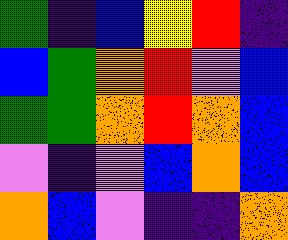[["green", "indigo", "blue", "yellow", "red", "indigo"], ["blue", "green", "orange", "red", "violet", "blue"], ["green", "green", "orange", "red", "orange", "blue"], ["violet", "indigo", "violet", "blue", "orange", "blue"], ["orange", "blue", "violet", "indigo", "indigo", "orange"]]